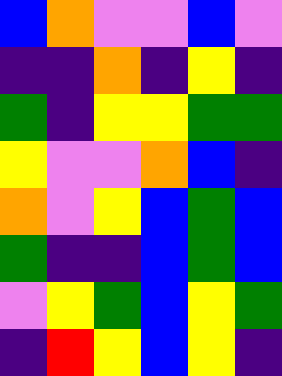[["blue", "orange", "violet", "violet", "blue", "violet"], ["indigo", "indigo", "orange", "indigo", "yellow", "indigo"], ["green", "indigo", "yellow", "yellow", "green", "green"], ["yellow", "violet", "violet", "orange", "blue", "indigo"], ["orange", "violet", "yellow", "blue", "green", "blue"], ["green", "indigo", "indigo", "blue", "green", "blue"], ["violet", "yellow", "green", "blue", "yellow", "green"], ["indigo", "red", "yellow", "blue", "yellow", "indigo"]]